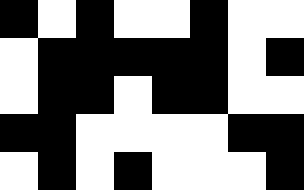[["black", "white", "black", "white", "white", "black", "white", "white"], ["white", "black", "black", "black", "black", "black", "white", "black"], ["white", "black", "black", "white", "black", "black", "white", "white"], ["black", "black", "white", "white", "white", "white", "black", "black"], ["white", "black", "white", "black", "white", "white", "white", "black"]]